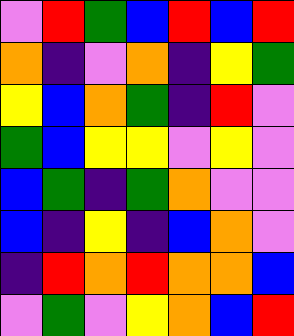[["violet", "red", "green", "blue", "red", "blue", "red"], ["orange", "indigo", "violet", "orange", "indigo", "yellow", "green"], ["yellow", "blue", "orange", "green", "indigo", "red", "violet"], ["green", "blue", "yellow", "yellow", "violet", "yellow", "violet"], ["blue", "green", "indigo", "green", "orange", "violet", "violet"], ["blue", "indigo", "yellow", "indigo", "blue", "orange", "violet"], ["indigo", "red", "orange", "red", "orange", "orange", "blue"], ["violet", "green", "violet", "yellow", "orange", "blue", "red"]]